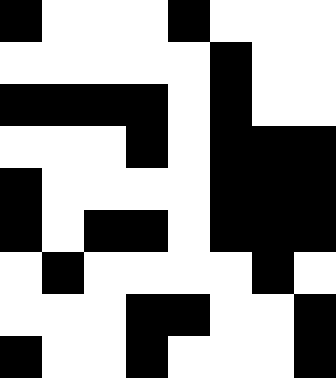[["black", "white", "white", "white", "black", "white", "white", "white"], ["white", "white", "white", "white", "white", "black", "white", "white"], ["black", "black", "black", "black", "white", "black", "white", "white"], ["white", "white", "white", "black", "white", "black", "black", "black"], ["black", "white", "white", "white", "white", "black", "black", "black"], ["black", "white", "black", "black", "white", "black", "black", "black"], ["white", "black", "white", "white", "white", "white", "black", "white"], ["white", "white", "white", "black", "black", "white", "white", "black"], ["black", "white", "white", "black", "white", "white", "white", "black"]]